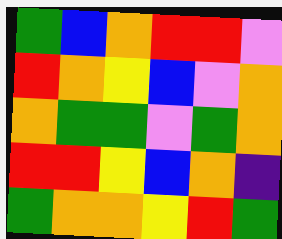[["green", "blue", "orange", "red", "red", "violet"], ["red", "orange", "yellow", "blue", "violet", "orange"], ["orange", "green", "green", "violet", "green", "orange"], ["red", "red", "yellow", "blue", "orange", "indigo"], ["green", "orange", "orange", "yellow", "red", "green"]]